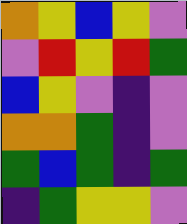[["orange", "yellow", "blue", "yellow", "violet"], ["violet", "red", "yellow", "red", "green"], ["blue", "yellow", "violet", "indigo", "violet"], ["orange", "orange", "green", "indigo", "violet"], ["green", "blue", "green", "indigo", "green"], ["indigo", "green", "yellow", "yellow", "violet"]]